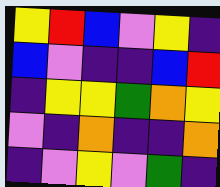[["yellow", "red", "blue", "violet", "yellow", "indigo"], ["blue", "violet", "indigo", "indigo", "blue", "red"], ["indigo", "yellow", "yellow", "green", "orange", "yellow"], ["violet", "indigo", "orange", "indigo", "indigo", "orange"], ["indigo", "violet", "yellow", "violet", "green", "indigo"]]